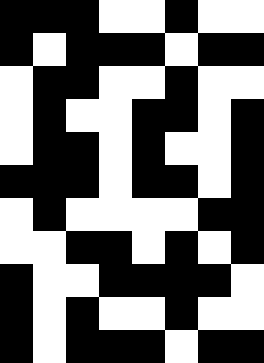[["black", "black", "black", "white", "white", "black", "white", "white"], ["black", "white", "black", "black", "black", "white", "black", "black"], ["white", "black", "black", "white", "white", "black", "white", "white"], ["white", "black", "white", "white", "black", "black", "white", "black"], ["white", "black", "black", "white", "black", "white", "white", "black"], ["black", "black", "black", "white", "black", "black", "white", "black"], ["white", "black", "white", "white", "white", "white", "black", "black"], ["white", "white", "black", "black", "white", "black", "white", "black"], ["black", "white", "white", "black", "black", "black", "black", "white"], ["black", "white", "black", "white", "white", "black", "white", "white"], ["black", "white", "black", "black", "black", "white", "black", "black"]]